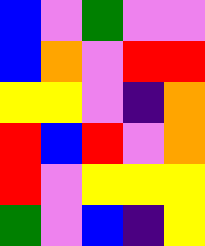[["blue", "violet", "green", "violet", "violet"], ["blue", "orange", "violet", "red", "red"], ["yellow", "yellow", "violet", "indigo", "orange"], ["red", "blue", "red", "violet", "orange"], ["red", "violet", "yellow", "yellow", "yellow"], ["green", "violet", "blue", "indigo", "yellow"]]